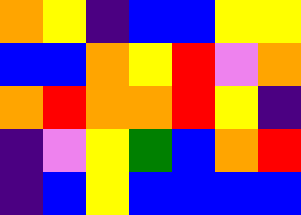[["orange", "yellow", "indigo", "blue", "blue", "yellow", "yellow"], ["blue", "blue", "orange", "yellow", "red", "violet", "orange"], ["orange", "red", "orange", "orange", "red", "yellow", "indigo"], ["indigo", "violet", "yellow", "green", "blue", "orange", "red"], ["indigo", "blue", "yellow", "blue", "blue", "blue", "blue"]]